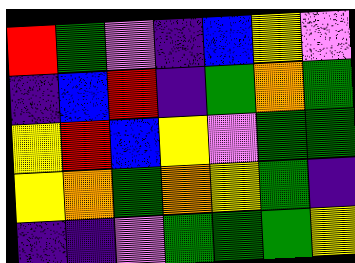[["red", "green", "violet", "indigo", "blue", "yellow", "violet"], ["indigo", "blue", "red", "indigo", "green", "orange", "green"], ["yellow", "red", "blue", "yellow", "violet", "green", "green"], ["yellow", "orange", "green", "orange", "yellow", "green", "indigo"], ["indigo", "indigo", "violet", "green", "green", "green", "yellow"]]